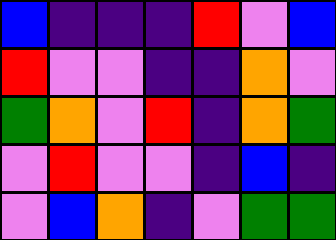[["blue", "indigo", "indigo", "indigo", "red", "violet", "blue"], ["red", "violet", "violet", "indigo", "indigo", "orange", "violet"], ["green", "orange", "violet", "red", "indigo", "orange", "green"], ["violet", "red", "violet", "violet", "indigo", "blue", "indigo"], ["violet", "blue", "orange", "indigo", "violet", "green", "green"]]